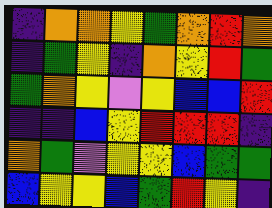[["indigo", "orange", "orange", "yellow", "green", "orange", "red", "orange"], ["indigo", "green", "yellow", "indigo", "orange", "yellow", "red", "green"], ["green", "orange", "yellow", "violet", "yellow", "blue", "blue", "red"], ["indigo", "indigo", "blue", "yellow", "red", "red", "red", "indigo"], ["orange", "green", "violet", "yellow", "yellow", "blue", "green", "green"], ["blue", "yellow", "yellow", "blue", "green", "red", "yellow", "indigo"]]